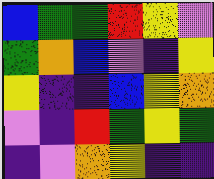[["blue", "green", "green", "red", "yellow", "violet"], ["green", "orange", "blue", "violet", "indigo", "yellow"], ["yellow", "indigo", "indigo", "blue", "yellow", "orange"], ["violet", "indigo", "red", "green", "yellow", "green"], ["indigo", "violet", "orange", "yellow", "indigo", "indigo"]]